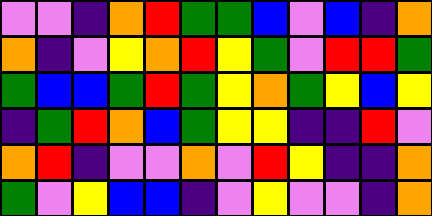[["violet", "violet", "indigo", "orange", "red", "green", "green", "blue", "violet", "blue", "indigo", "orange"], ["orange", "indigo", "violet", "yellow", "orange", "red", "yellow", "green", "violet", "red", "red", "green"], ["green", "blue", "blue", "green", "red", "green", "yellow", "orange", "green", "yellow", "blue", "yellow"], ["indigo", "green", "red", "orange", "blue", "green", "yellow", "yellow", "indigo", "indigo", "red", "violet"], ["orange", "red", "indigo", "violet", "violet", "orange", "violet", "red", "yellow", "indigo", "indigo", "orange"], ["green", "violet", "yellow", "blue", "blue", "indigo", "violet", "yellow", "violet", "violet", "indigo", "orange"]]